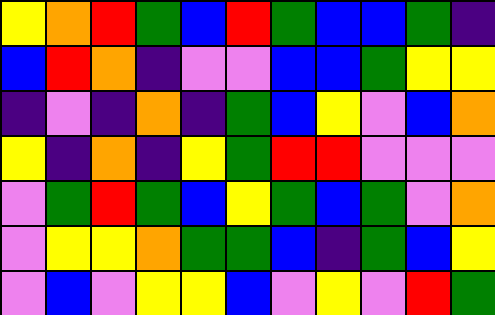[["yellow", "orange", "red", "green", "blue", "red", "green", "blue", "blue", "green", "indigo"], ["blue", "red", "orange", "indigo", "violet", "violet", "blue", "blue", "green", "yellow", "yellow"], ["indigo", "violet", "indigo", "orange", "indigo", "green", "blue", "yellow", "violet", "blue", "orange"], ["yellow", "indigo", "orange", "indigo", "yellow", "green", "red", "red", "violet", "violet", "violet"], ["violet", "green", "red", "green", "blue", "yellow", "green", "blue", "green", "violet", "orange"], ["violet", "yellow", "yellow", "orange", "green", "green", "blue", "indigo", "green", "blue", "yellow"], ["violet", "blue", "violet", "yellow", "yellow", "blue", "violet", "yellow", "violet", "red", "green"]]